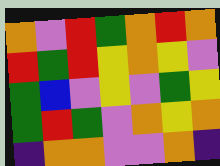[["orange", "violet", "red", "green", "orange", "red", "orange"], ["red", "green", "red", "yellow", "orange", "yellow", "violet"], ["green", "blue", "violet", "yellow", "violet", "green", "yellow"], ["green", "red", "green", "violet", "orange", "yellow", "orange"], ["indigo", "orange", "orange", "violet", "violet", "orange", "indigo"]]